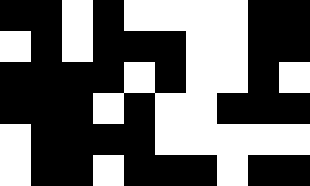[["black", "black", "white", "black", "white", "white", "white", "white", "black", "black"], ["white", "black", "white", "black", "black", "black", "white", "white", "black", "black"], ["black", "black", "black", "black", "white", "black", "white", "white", "black", "white"], ["black", "black", "black", "white", "black", "white", "white", "black", "black", "black"], ["white", "black", "black", "black", "black", "white", "white", "white", "white", "white"], ["white", "black", "black", "white", "black", "black", "black", "white", "black", "black"]]